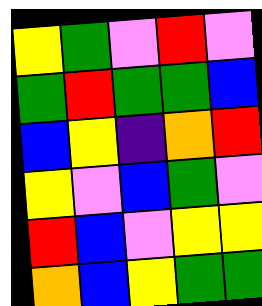[["yellow", "green", "violet", "red", "violet"], ["green", "red", "green", "green", "blue"], ["blue", "yellow", "indigo", "orange", "red"], ["yellow", "violet", "blue", "green", "violet"], ["red", "blue", "violet", "yellow", "yellow"], ["orange", "blue", "yellow", "green", "green"]]